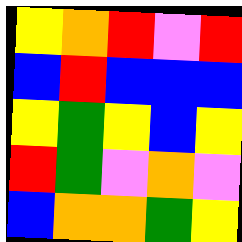[["yellow", "orange", "red", "violet", "red"], ["blue", "red", "blue", "blue", "blue"], ["yellow", "green", "yellow", "blue", "yellow"], ["red", "green", "violet", "orange", "violet"], ["blue", "orange", "orange", "green", "yellow"]]